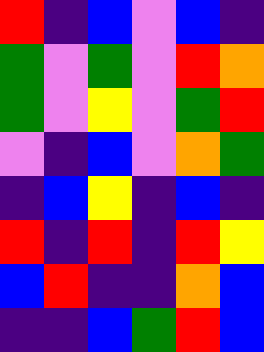[["red", "indigo", "blue", "violet", "blue", "indigo"], ["green", "violet", "green", "violet", "red", "orange"], ["green", "violet", "yellow", "violet", "green", "red"], ["violet", "indigo", "blue", "violet", "orange", "green"], ["indigo", "blue", "yellow", "indigo", "blue", "indigo"], ["red", "indigo", "red", "indigo", "red", "yellow"], ["blue", "red", "indigo", "indigo", "orange", "blue"], ["indigo", "indigo", "blue", "green", "red", "blue"]]